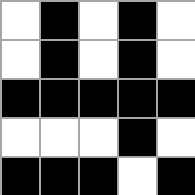[["white", "black", "white", "black", "white"], ["white", "black", "white", "black", "white"], ["black", "black", "black", "black", "black"], ["white", "white", "white", "black", "white"], ["black", "black", "black", "white", "black"]]